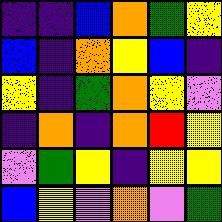[["indigo", "indigo", "blue", "orange", "green", "yellow"], ["blue", "indigo", "orange", "yellow", "blue", "indigo"], ["yellow", "indigo", "green", "orange", "yellow", "violet"], ["indigo", "orange", "indigo", "orange", "red", "yellow"], ["violet", "green", "yellow", "indigo", "yellow", "yellow"], ["blue", "yellow", "violet", "orange", "violet", "green"]]